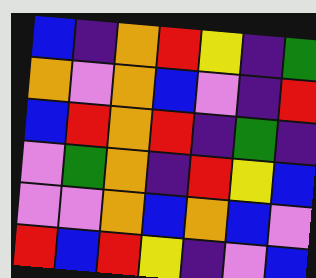[["blue", "indigo", "orange", "red", "yellow", "indigo", "green"], ["orange", "violet", "orange", "blue", "violet", "indigo", "red"], ["blue", "red", "orange", "red", "indigo", "green", "indigo"], ["violet", "green", "orange", "indigo", "red", "yellow", "blue"], ["violet", "violet", "orange", "blue", "orange", "blue", "violet"], ["red", "blue", "red", "yellow", "indigo", "violet", "blue"]]